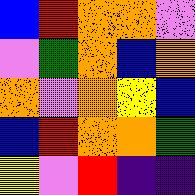[["blue", "red", "orange", "orange", "violet"], ["violet", "green", "orange", "blue", "orange"], ["orange", "violet", "orange", "yellow", "blue"], ["blue", "red", "orange", "orange", "green"], ["yellow", "violet", "red", "indigo", "indigo"]]